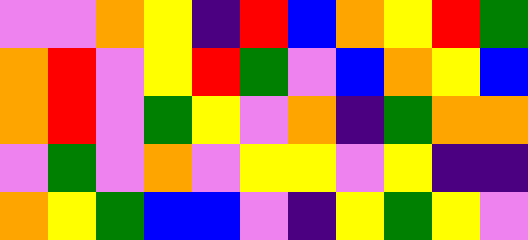[["violet", "violet", "orange", "yellow", "indigo", "red", "blue", "orange", "yellow", "red", "green"], ["orange", "red", "violet", "yellow", "red", "green", "violet", "blue", "orange", "yellow", "blue"], ["orange", "red", "violet", "green", "yellow", "violet", "orange", "indigo", "green", "orange", "orange"], ["violet", "green", "violet", "orange", "violet", "yellow", "yellow", "violet", "yellow", "indigo", "indigo"], ["orange", "yellow", "green", "blue", "blue", "violet", "indigo", "yellow", "green", "yellow", "violet"]]